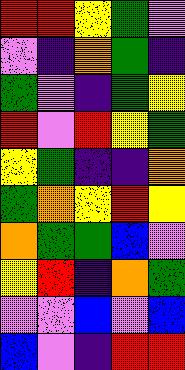[["red", "red", "yellow", "green", "violet"], ["violet", "indigo", "orange", "green", "indigo"], ["green", "violet", "indigo", "green", "yellow"], ["red", "violet", "red", "yellow", "green"], ["yellow", "green", "indigo", "indigo", "orange"], ["green", "orange", "yellow", "red", "yellow"], ["orange", "green", "green", "blue", "violet"], ["yellow", "red", "indigo", "orange", "green"], ["violet", "violet", "blue", "violet", "blue"], ["blue", "violet", "indigo", "red", "red"]]